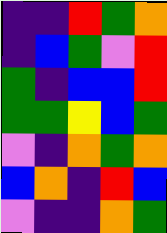[["indigo", "indigo", "red", "green", "orange"], ["indigo", "blue", "green", "violet", "red"], ["green", "indigo", "blue", "blue", "red"], ["green", "green", "yellow", "blue", "green"], ["violet", "indigo", "orange", "green", "orange"], ["blue", "orange", "indigo", "red", "blue"], ["violet", "indigo", "indigo", "orange", "green"]]